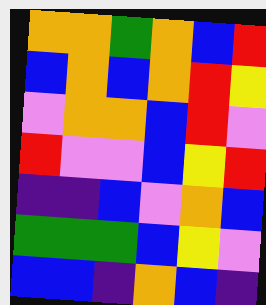[["orange", "orange", "green", "orange", "blue", "red"], ["blue", "orange", "blue", "orange", "red", "yellow"], ["violet", "orange", "orange", "blue", "red", "violet"], ["red", "violet", "violet", "blue", "yellow", "red"], ["indigo", "indigo", "blue", "violet", "orange", "blue"], ["green", "green", "green", "blue", "yellow", "violet"], ["blue", "blue", "indigo", "orange", "blue", "indigo"]]